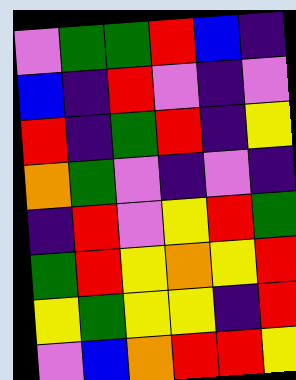[["violet", "green", "green", "red", "blue", "indigo"], ["blue", "indigo", "red", "violet", "indigo", "violet"], ["red", "indigo", "green", "red", "indigo", "yellow"], ["orange", "green", "violet", "indigo", "violet", "indigo"], ["indigo", "red", "violet", "yellow", "red", "green"], ["green", "red", "yellow", "orange", "yellow", "red"], ["yellow", "green", "yellow", "yellow", "indigo", "red"], ["violet", "blue", "orange", "red", "red", "yellow"]]